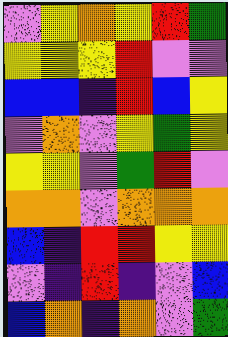[["violet", "yellow", "orange", "yellow", "red", "green"], ["yellow", "yellow", "yellow", "red", "violet", "violet"], ["blue", "blue", "indigo", "red", "blue", "yellow"], ["violet", "orange", "violet", "yellow", "green", "yellow"], ["yellow", "yellow", "violet", "green", "red", "violet"], ["orange", "orange", "violet", "orange", "orange", "orange"], ["blue", "indigo", "red", "red", "yellow", "yellow"], ["violet", "indigo", "red", "indigo", "violet", "blue"], ["blue", "orange", "indigo", "orange", "violet", "green"]]